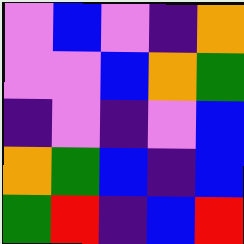[["violet", "blue", "violet", "indigo", "orange"], ["violet", "violet", "blue", "orange", "green"], ["indigo", "violet", "indigo", "violet", "blue"], ["orange", "green", "blue", "indigo", "blue"], ["green", "red", "indigo", "blue", "red"]]